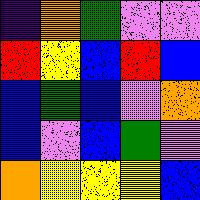[["indigo", "orange", "green", "violet", "violet"], ["red", "yellow", "blue", "red", "blue"], ["blue", "green", "blue", "violet", "orange"], ["blue", "violet", "blue", "green", "violet"], ["orange", "yellow", "yellow", "yellow", "blue"]]